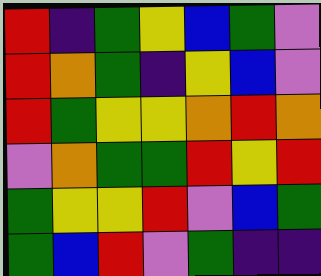[["red", "indigo", "green", "yellow", "blue", "green", "violet"], ["red", "orange", "green", "indigo", "yellow", "blue", "violet"], ["red", "green", "yellow", "yellow", "orange", "red", "orange"], ["violet", "orange", "green", "green", "red", "yellow", "red"], ["green", "yellow", "yellow", "red", "violet", "blue", "green"], ["green", "blue", "red", "violet", "green", "indigo", "indigo"]]